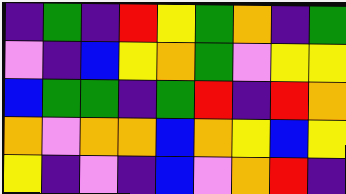[["indigo", "green", "indigo", "red", "yellow", "green", "orange", "indigo", "green"], ["violet", "indigo", "blue", "yellow", "orange", "green", "violet", "yellow", "yellow"], ["blue", "green", "green", "indigo", "green", "red", "indigo", "red", "orange"], ["orange", "violet", "orange", "orange", "blue", "orange", "yellow", "blue", "yellow"], ["yellow", "indigo", "violet", "indigo", "blue", "violet", "orange", "red", "indigo"]]